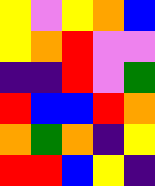[["yellow", "violet", "yellow", "orange", "blue"], ["yellow", "orange", "red", "violet", "violet"], ["indigo", "indigo", "red", "violet", "green"], ["red", "blue", "blue", "red", "orange"], ["orange", "green", "orange", "indigo", "yellow"], ["red", "red", "blue", "yellow", "indigo"]]